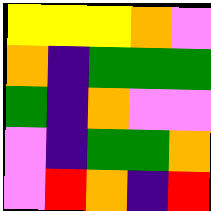[["yellow", "yellow", "yellow", "orange", "violet"], ["orange", "indigo", "green", "green", "green"], ["green", "indigo", "orange", "violet", "violet"], ["violet", "indigo", "green", "green", "orange"], ["violet", "red", "orange", "indigo", "red"]]